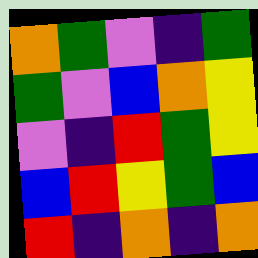[["orange", "green", "violet", "indigo", "green"], ["green", "violet", "blue", "orange", "yellow"], ["violet", "indigo", "red", "green", "yellow"], ["blue", "red", "yellow", "green", "blue"], ["red", "indigo", "orange", "indigo", "orange"]]